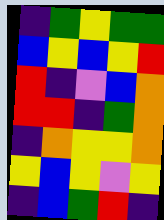[["indigo", "green", "yellow", "green", "green"], ["blue", "yellow", "blue", "yellow", "red"], ["red", "indigo", "violet", "blue", "orange"], ["red", "red", "indigo", "green", "orange"], ["indigo", "orange", "yellow", "yellow", "orange"], ["yellow", "blue", "yellow", "violet", "yellow"], ["indigo", "blue", "green", "red", "indigo"]]